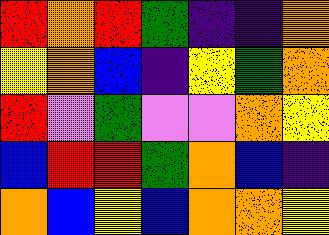[["red", "orange", "red", "green", "indigo", "indigo", "orange"], ["yellow", "orange", "blue", "indigo", "yellow", "green", "orange"], ["red", "violet", "green", "violet", "violet", "orange", "yellow"], ["blue", "red", "red", "green", "orange", "blue", "indigo"], ["orange", "blue", "yellow", "blue", "orange", "orange", "yellow"]]